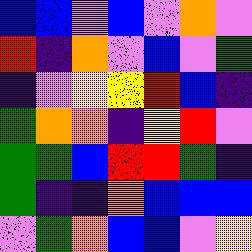[["blue", "blue", "violet", "blue", "violet", "orange", "violet"], ["red", "indigo", "orange", "violet", "blue", "violet", "green"], ["indigo", "violet", "yellow", "yellow", "red", "blue", "indigo"], ["green", "orange", "orange", "indigo", "yellow", "red", "violet"], ["green", "green", "blue", "red", "red", "green", "indigo"], ["green", "indigo", "indigo", "orange", "blue", "blue", "blue"], ["violet", "green", "orange", "blue", "blue", "violet", "yellow"]]